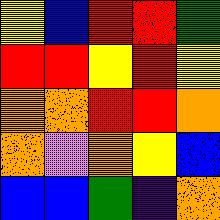[["yellow", "blue", "red", "red", "green"], ["red", "red", "yellow", "red", "yellow"], ["orange", "orange", "red", "red", "orange"], ["orange", "violet", "orange", "yellow", "blue"], ["blue", "blue", "green", "indigo", "orange"]]